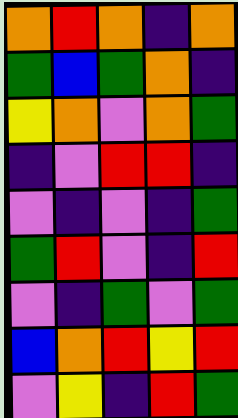[["orange", "red", "orange", "indigo", "orange"], ["green", "blue", "green", "orange", "indigo"], ["yellow", "orange", "violet", "orange", "green"], ["indigo", "violet", "red", "red", "indigo"], ["violet", "indigo", "violet", "indigo", "green"], ["green", "red", "violet", "indigo", "red"], ["violet", "indigo", "green", "violet", "green"], ["blue", "orange", "red", "yellow", "red"], ["violet", "yellow", "indigo", "red", "green"]]